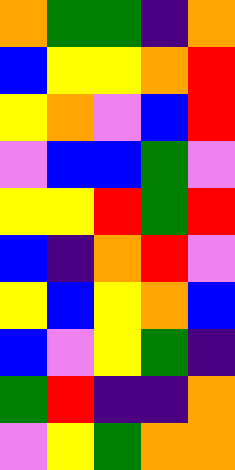[["orange", "green", "green", "indigo", "orange"], ["blue", "yellow", "yellow", "orange", "red"], ["yellow", "orange", "violet", "blue", "red"], ["violet", "blue", "blue", "green", "violet"], ["yellow", "yellow", "red", "green", "red"], ["blue", "indigo", "orange", "red", "violet"], ["yellow", "blue", "yellow", "orange", "blue"], ["blue", "violet", "yellow", "green", "indigo"], ["green", "red", "indigo", "indigo", "orange"], ["violet", "yellow", "green", "orange", "orange"]]